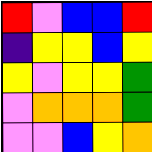[["red", "violet", "blue", "blue", "red"], ["indigo", "yellow", "yellow", "blue", "yellow"], ["yellow", "violet", "yellow", "yellow", "green"], ["violet", "orange", "orange", "orange", "green"], ["violet", "violet", "blue", "yellow", "orange"]]